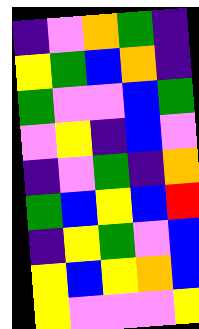[["indigo", "violet", "orange", "green", "indigo"], ["yellow", "green", "blue", "orange", "indigo"], ["green", "violet", "violet", "blue", "green"], ["violet", "yellow", "indigo", "blue", "violet"], ["indigo", "violet", "green", "indigo", "orange"], ["green", "blue", "yellow", "blue", "red"], ["indigo", "yellow", "green", "violet", "blue"], ["yellow", "blue", "yellow", "orange", "blue"], ["yellow", "violet", "violet", "violet", "yellow"]]